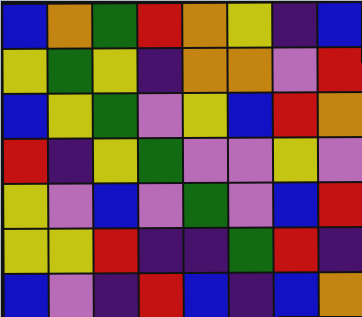[["blue", "orange", "green", "red", "orange", "yellow", "indigo", "blue"], ["yellow", "green", "yellow", "indigo", "orange", "orange", "violet", "red"], ["blue", "yellow", "green", "violet", "yellow", "blue", "red", "orange"], ["red", "indigo", "yellow", "green", "violet", "violet", "yellow", "violet"], ["yellow", "violet", "blue", "violet", "green", "violet", "blue", "red"], ["yellow", "yellow", "red", "indigo", "indigo", "green", "red", "indigo"], ["blue", "violet", "indigo", "red", "blue", "indigo", "blue", "orange"]]